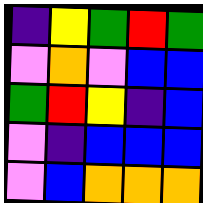[["indigo", "yellow", "green", "red", "green"], ["violet", "orange", "violet", "blue", "blue"], ["green", "red", "yellow", "indigo", "blue"], ["violet", "indigo", "blue", "blue", "blue"], ["violet", "blue", "orange", "orange", "orange"]]